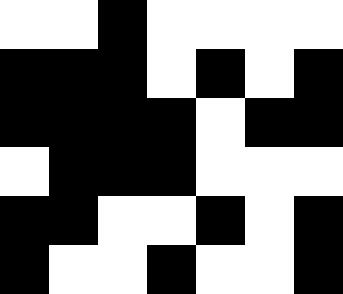[["white", "white", "black", "white", "white", "white", "white"], ["black", "black", "black", "white", "black", "white", "black"], ["black", "black", "black", "black", "white", "black", "black"], ["white", "black", "black", "black", "white", "white", "white"], ["black", "black", "white", "white", "black", "white", "black"], ["black", "white", "white", "black", "white", "white", "black"]]